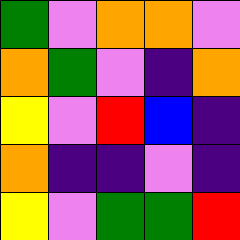[["green", "violet", "orange", "orange", "violet"], ["orange", "green", "violet", "indigo", "orange"], ["yellow", "violet", "red", "blue", "indigo"], ["orange", "indigo", "indigo", "violet", "indigo"], ["yellow", "violet", "green", "green", "red"]]